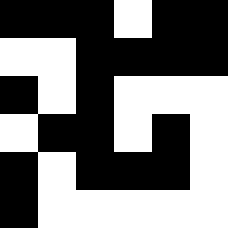[["black", "black", "black", "white", "black", "black"], ["white", "white", "black", "black", "black", "black"], ["black", "white", "black", "white", "white", "white"], ["white", "black", "black", "white", "black", "white"], ["black", "white", "black", "black", "black", "white"], ["black", "white", "white", "white", "white", "white"]]